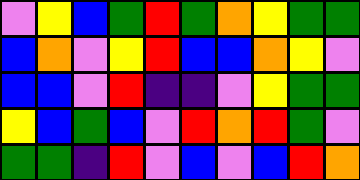[["violet", "yellow", "blue", "green", "red", "green", "orange", "yellow", "green", "green"], ["blue", "orange", "violet", "yellow", "red", "blue", "blue", "orange", "yellow", "violet"], ["blue", "blue", "violet", "red", "indigo", "indigo", "violet", "yellow", "green", "green"], ["yellow", "blue", "green", "blue", "violet", "red", "orange", "red", "green", "violet"], ["green", "green", "indigo", "red", "violet", "blue", "violet", "blue", "red", "orange"]]